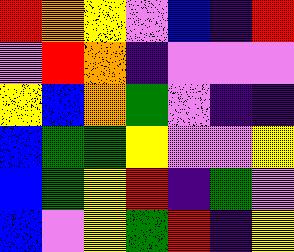[["red", "orange", "yellow", "violet", "blue", "indigo", "red"], ["violet", "red", "orange", "indigo", "violet", "violet", "violet"], ["yellow", "blue", "orange", "green", "violet", "indigo", "indigo"], ["blue", "green", "green", "yellow", "violet", "violet", "yellow"], ["blue", "green", "yellow", "red", "indigo", "green", "violet"], ["blue", "violet", "yellow", "green", "red", "indigo", "yellow"]]